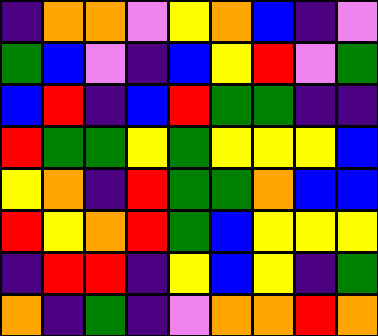[["indigo", "orange", "orange", "violet", "yellow", "orange", "blue", "indigo", "violet"], ["green", "blue", "violet", "indigo", "blue", "yellow", "red", "violet", "green"], ["blue", "red", "indigo", "blue", "red", "green", "green", "indigo", "indigo"], ["red", "green", "green", "yellow", "green", "yellow", "yellow", "yellow", "blue"], ["yellow", "orange", "indigo", "red", "green", "green", "orange", "blue", "blue"], ["red", "yellow", "orange", "red", "green", "blue", "yellow", "yellow", "yellow"], ["indigo", "red", "red", "indigo", "yellow", "blue", "yellow", "indigo", "green"], ["orange", "indigo", "green", "indigo", "violet", "orange", "orange", "red", "orange"]]